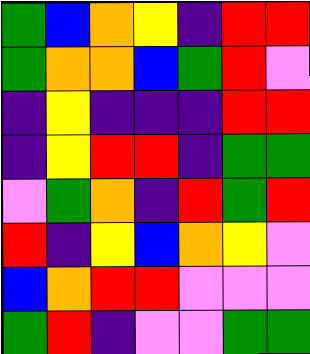[["green", "blue", "orange", "yellow", "indigo", "red", "red"], ["green", "orange", "orange", "blue", "green", "red", "violet"], ["indigo", "yellow", "indigo", "indigo", "indigo", "red", "red"], ["indigo", "yellow", "red", "red", "indigo", "green", "green"], ["violet", "green", "orange", "indigo", "red", "green", "red"], ["red", "indigo", "yellow", "blue", "orange", "yellow", "violet"], ["blue", "orange", "red", "red", "violet", "violet", "violet"], ["green", "red", "indigo", "violet", "violet", "green", "green"]]